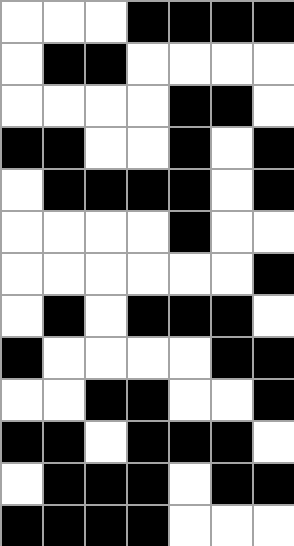[["white", "white", "white", "black", "black", "black", "black"], ["white", "black", "black", "white", "white", "white", "white"], ["white", "white", "white", "white", "black", "black", "white"], ["black", "black", "white", "white", "black", "white", "black"], ["white", "black", "black", "black", "black", "white", "black"], ["white", "white", "white", "white", "black", "white", "white"], ["white", "white", "white", "white", "white", "white", "black"], ["white", "black", "white", "black", "black", "black", "white"], ["black", "white", "white", "white", "white", "black", "black"], ["white", "white", "black", "black", "white", "white", "black"], ["black", "black", "white", "black", "black", "black", "white"], ["white", "black", "black", "black", "white", "black", "black"], ["black", "black", "black", "black", "white", "white", "white"]]